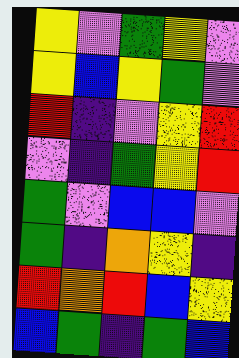[["yellow", "violet", "green", "yellow", "violet"], ["yellow", "blue", "yellow", "green", "violet"], ["red", "indigo", "violet", "yellow", "red"], ["violet", "indigo", "green", "yellow", "red"], ["green", "violet", "blue", "blue", "violet"], ["green", "indigo", "orange", "yellow", "indigo"], ["red", "orange", "red", "blue", "yellow"], ["blue", "green", "indigo", "green", "blue"]]